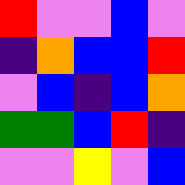[["red", "violet", "violet", "blue", "violet"], ["indigo", "orange", "blue", "blue", "red"], ["violet", "blue", "indigo", "blue", "orange"], ["green", "green", "blue", "red", "indigo"], ["violet", "violet", "yellow", "violet", "blue"]]